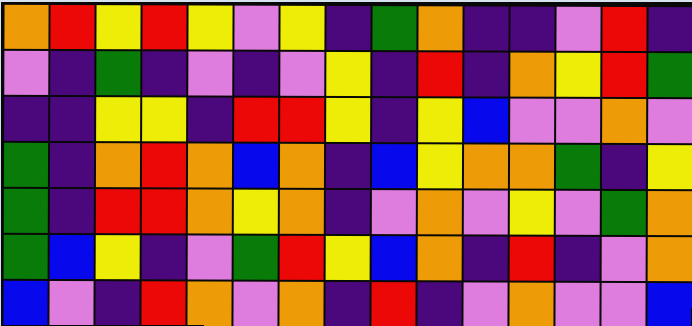[["orange", "red", "yellow", "red", "yellow", "violet", "yellow", "indigo", "green", "orange", "indigo", "indigo", "violet", "red", "indigo"], ["violet", "indigo", "green", "indigo", "violet", "indigo", "violet", "yellow", "indigo", "red", "indigo", "orange", "yellow", "red", "green"], ["indigo", "indigo", "yellow", "yellow", "indigo", "red", "red", "yellow", "indigo", "yellow", "blue", "violet", "violet", "orange", "violet"], ["green", "indigo", "orange", "red", "orange", "blue", "orange", "indigo", "blue", "yellow", "orange", "orange", "green", "indigo", "yellow"], ["green", "indigo", "red", "red", "orange", "yellow", "orange", "indigo", "violet", "orange", "violet", "yellow", "violet", "green", "orange"], ["green", "blue", "yellow", "indigo", "violet", "green", "red", "yellow", "blue", "orange", "indigo", "red", "indigo", "violet", "orange"], ["blue", "violet", "indigo", "red", "orange", "violet", "orange", "indigo", "red", "indigo", "violet", "orange", "violet", "violet", "blue"]]